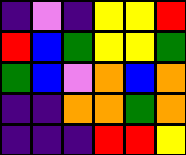[["indigo", "violet", "indigo", "yellow", "yellow", "red"], ["red", "blue", "green", "yellow", "yellow", "green"], ["green", "blue", "violet", "orange", "blue", "orange"], ["indigo", "indigo", "orange", "orange", "green", "orange"], ["indigo", "indigo", "indigo", "red", "red", "yellow"]]